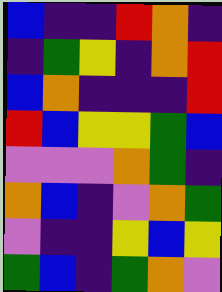[["blue", "indigo", "indigo", "red", "orange", "indigo"], ["indigo", "green", "yellow", "indigo", "orange", "red"], ["blue", "orange", "indigo", "indigo", "indigo", "red"], ["red", "blue", "yellow", "yellow", "green", "blue"], ["violet", "violet", "violet", "orange", "green", "indigo"], ["orange", "blue", "indigo", "violet", "orange", "green"], ["violet", "indigo", "indigo", "yellow", "blue", "yellow"], ["green", "blue", "indigo", "green", "orange", "violet"]]